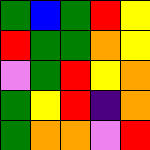[["green", "blue", "green", "red", "yellow"], ["red", "green", "green", "orange", "yellow"], ["violet", "green", "red", "yellow", "orange"], ["green", "yellow", "red", "indigo", "orange"], ["green", "orange", "orange", "violet", "red"]]